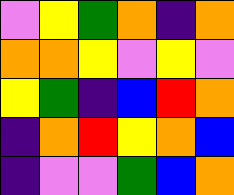[["violet", "yellow", "green", "orange", "indigo", "orange"], ["orange", "orange", "yellow", "violet", "yellow", "violet"], ["yellow", "green", "indigo", "blue", "red", "orange"], ["indigo", "orange", "red", "yellow", "orange", "blue"], ["indigo", "violet", "violet", "green", "blue", "orange"]]